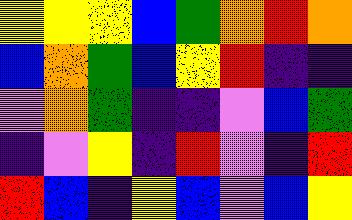[["yellow", "yellow", "yellow", "blue", "green", "orange", "red", "orange"], ["blue", "orange", "green", "blue", "yellow", "red", "indigo", "indigo"], ["violet", "orange", "green", "indigo", "indigo", "violet", "blue", "green"], ["indigo", "violet", "yellow", "indigo", "red", "violet", "indigo", "red"], ["red", "blue", "indigo", "yellow", "blue", "violet", "blue", "yellow"]]